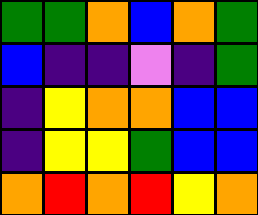[["green", "green", "orange", "blue", "orange", "green"], ["blue", "indigo", "indigo", "violet", "indigo", "green"], ["indigo", "yellow", "orange", "orange", "blue", "blue"], ["indigo", "yellow", "yellow", "green", "blue", "blue"], ["orange", "red", "orange", "red", "yellow", "orange"]]